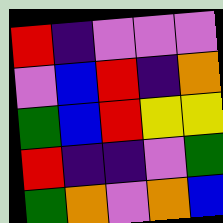[["red", "indigo", "violet", "violet", "violet"], ["violet", "blue", "red", "indigo", "orange"], ["green", "blue", "red", "yellow", "yellow"], ["red", "indigo", "indigo", "violet", "green"], ["green", "orange", "violet", "orange", "blue"]]